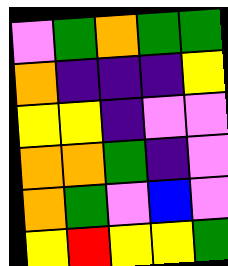[["violet", "green", "orange", "green", "green"], ["orange", "indigo", "indigo", "indigo", "yellow"], ["yellow", "yellow", "indigo", "violet", "violet"], ["orange", "orange", "green", "indigo", "violet"], ["orange", "green", "violet", "blue", "violet"], ["yellow", "red", "yellow", "yellow", "green"]]